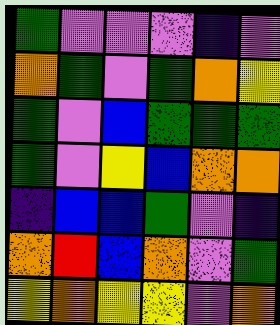[["green", "violet", "violet", "violet", "indigo", "violet"], ["orange", "green", "violet", "green", "orange", "yellow"], ["green", "violet", "blue", "green", "green", "green"], ["green", "violet", "yellow", "blue", "orange", "orange"], ["indigo", "blue", "blue", "green", "violet", "indigo"], ["orange", "red", "blue", "orange", "violet", "green"], ["yellow", "orange", "yellow", "yellow", "violet", "orange"]]